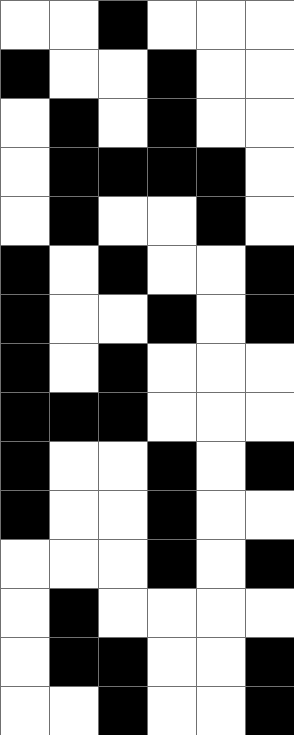[["white", "white", "black", "white", "white", "white"], ["black", "white", "white", "black", "white", "white"], ["white", "black", "white", "black", "white", "white"], ["white", "black", "black", "black", "black", "white"], ["white", "black", "white", "white", "black", "white"], ["black", "white", "black", "white", "white", "black"], ["black", "white", "white", "black", "white", "black"], ["black", "white", "black", "white", "white", "white"], ["black", "black", "black", "white", "white", "white"], ["black", "white", "white", "black", "white", "black"], ["black", "white", "white", "black", "white", "white"], ["white", "white", "white", "black", "white", "black"], ["white", "black", "white", "white", "white", "white"], ["white", "black", "black", "white", "white", "black"], ["white", "white", "black", "white", "white", "black"]]